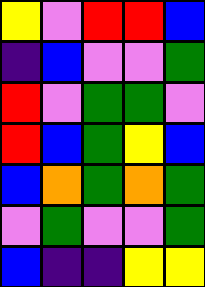[["yellow", "violet", "red", "red", "blue"], ["indigo", "blue", "violet", "violet", "green"], ["red", "violet", "green", "green", "violet"], ["red", "blue", "green", "yellow", "blue"], ["blue", "orange", "green", "orange", "green"], ["violet", "green", "violet", "violet", "green"], ["blue", "indigo", "indigo", "yellow", "yellow"]]